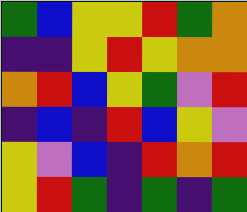[["green", "blue", "yellow", "yellow", "red", "green", "orange"], ["indigo", "indigo", "yellow", "red", "yellow", "orange", "orange"], ["orange", "red", "blue", "yellow", "green", "violet", "red"], ["indigo", "blue", "indigo", "red", "blue", "yellow", "violet"], ["yellow", "violet", "blue", "indigo", "red", "orange", "red"], ["yellow", "red", "green", "indigo", "green", "indigo", "green"]]